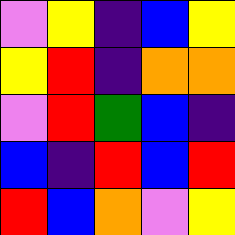[["violet", "yellow", "indigo", "blue", "yellow"], ["yellow", "red", "indigo", "orange", "orange"], ["violet", "red", "green", "blue", "indigo"], ["blue", "indigo", "red", "blue", "red"], ["red", "blue", "orange", "violet", "yellow"]]